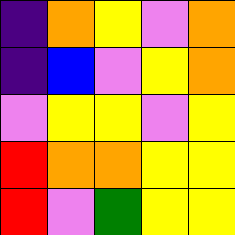[["indigo", "orange", "yellow", "violet", "orange"], ["indigo", "blue", "violet", "yellow", "orange"], ["violet", "yellow", "yellow", "violet", "yellow"], ["red", "orange", "orange", "yellow", "yellow"], ["red", "violet", "green", "yellow", "yellow"]]